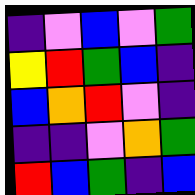[["indigo", "violet", "blue", "violet", "green"], ["yellow", "red", "green", "blue", "indigo"], ["blue", "orange", "red", "violet", "indigo"], ["indigo", "indigo", "violet", "orange", "green"], ["red", "blue", "green", "indigo", "blue"]]